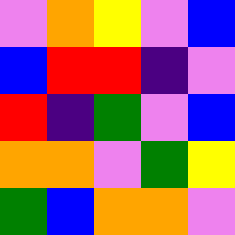[["violet", "orange", "yellow", "violet", "blue"], ["blue", "red", "red", "indigo", "violet"], ["red", "indigo", "green", "violet", "blue"], ["orange", "orange", "violet", "green", "yellow"], ["green", "blue", "orange", "orange", "violet"]]